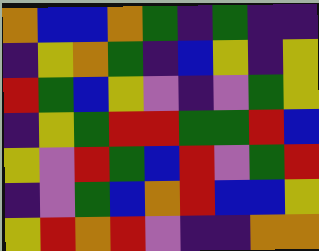[["orange", "blue", "blue", "orange", "green", "indigo", "green", "indigo", "indigo"], ["indigo", "yellow", "orange", "green", "indigo", "blue", "yellow", "indigo", "yellow"], ["red", "green", "blue", "yellow", "violet", "indigo", "violet", "green", "yellow"], ["indigo", "yellow", "green", "red", "red", "green", "green", "red", "blue"], ["yellow", "violet", "red", "green", "blue", "red", "violet", "green", "red"], ["indigo", "violet", "green", "blue", "orange", "red", "blue", "blue", "yellow"], ["yellow", "red", "orange", "red", "violet", "indigo", "indigo", "orange", "orange"]]